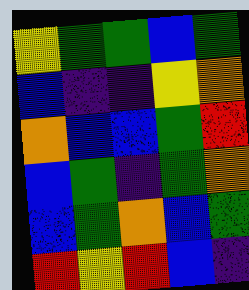[["yellow", "green", "green", "blue", "green"], ["blue", "indigo", "indigo", "yellow", "orange"], ["orange", "blue", "blue", "green", "red"], ["blue", "green", "indigo", "green", "orange"], ["blue", "green", "orange", "blue", "green"], ["red", "yellow", "red", "blue", "indigo"]]